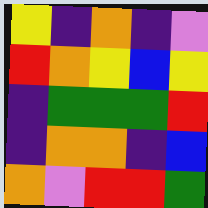[["yellow", "indigo", "orange", "indigo", "violet"], ["red", "orange", "yellow", "blue", "yellow"], ["indigo", "green", "green", "green", "red"], ["indigo", "orange", "orange", "indigo", "blue"], ["orange", "violet", "red", "red", "green"]]